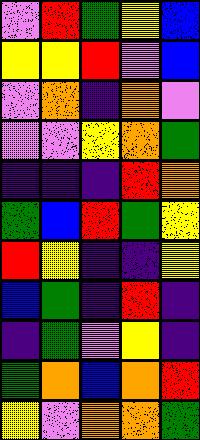[["violet", "red", "green", "yellow", "blue"], ["yellow", "yellow", "red", "violet", "blue"], ["violet", "orange", "indigo", "orange", "violet"], ["violet", "violet", "yellow", "orange", "green"], ["indigo", "indigo", "indigo", "red", "orange"], ["green", "blue", "red", "green", "yellow"], ["red", "yellow", "indigo", "indigo", "yellow"], ["blue", "green", "indigo", "red", "indigo"], ["indigo", "green", "violet", "yellow", "indigo"], ["green", "orange", "blue", "orange", "red"], ["yellow", "violet", "orange", "orange", "green"]]